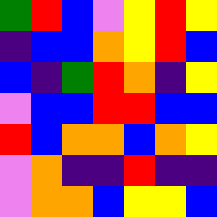[["green", "red", "blue", "violet", "yellow", "red", "yellow"], ["indigo", "blue", "blue", "orange", "yellow", "red", "blue"], ["blue", "indigo", "green", "red", "orange", "indigo", "yellow"], ["violet", "blue", "blue", "red", "red", "blue", "blue"], ["red", "blue", "orange", "orange", "blue", "orange", "yellow"], ["violet", "orange", "indigo", "indigo", "red", "indigo", "indigo"], ["violet", "orange", "orange", "blue", "yellow", "yellow", "blue"]]